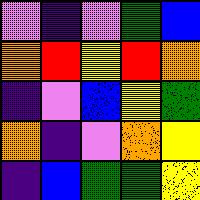[["violet", "indigo", "violet", "green", "blue"], ["orange", "red", "yellow", "red", "orange"], ["indigo", "violet", "blue", "yellow", "green"], ["orange", "indigo", "violet", "orange", "yellow"], ["indigo", "blue", "green", "green", "yellow"]]